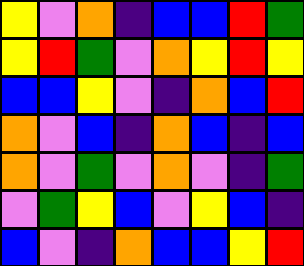[["yellow", "violet", "orange", "indigo", "blue", "blue", "red", "green"], ["yellow", "red", "green", "violet", "orange", "yellow", "red", "yellow"], ["blue", "blue", "yellow", "violet", "indigo", "orange", "blue", "red"], ["orange", "violet", "blue", "indigo", "orange", "blue", "indigo", "blue"], ["orange", "violet", "green", "violet", "orange", "violet", "indigo", "green"], ["violet", "green", "yellow", "blue", "violet", "yellow", "blue", "indigo"], ["blue", "violet", "indigo", "orange", "blue", "blue", "yellow", "red"]]